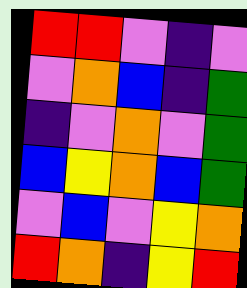[["red", "red", "violet", "indigo", "violet"], ["violet", "orange", "blue", "indigo", "green"], ["indigo", "violet", "orange", "violet", "green"], ["blue", "yellow", "orange", "blue", "green"], ["violet", "blue", "violet", "yellow", "orange"], ["red", "orange", "indigo", "yellow", "red"]]